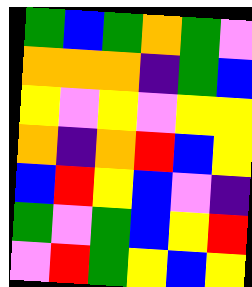[["green", "blue", "green", "orange", "green", "violet"], ["orange", "orange", "orange", "indigo", "green", "blue"], ["yellow", "violet", "yellow", "violet", "yellow", "yellow"], ["orange", "indigo", "orange", "red", "blue", "yellow"], ["blue", "red", "yellow", "blue", "violet", "indigo"], ["green", "violet", "green", "blue", "yellow", "red"], ["violet", "red", "green", "yellow", "blue", "yellow"]]